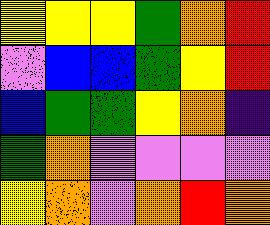[["yellow", "yellow", "yellow", "green", "orange", "red"], ["violet", "blue", "blue", "green", "yellow", "red"], ["blue", "green", "green", "yellow", "orange", "indigo"], ["green", "orange", "violet", "violet", "violet", "violet"], ["yellow", "orange", "violet", "orange", "red", "orange"]]